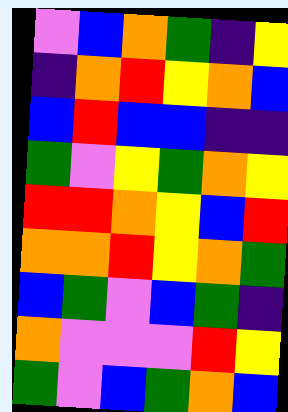[["violet", "blue", "orange", "green", "indigo", "yellow"], ["indigo", "orange", "red", "yellow", "orange", "blue"], ["blue", "red", "blue", "blue", "indigo", "indigo"], ["green", "violet", "yellow", "green", "orange", "yellow"], ["red", "red", "orange", "yellow", "blue", "red"], ["orange", "orange", "red", "yellow", "orange", "green"], ["blue", "green", "violet", "blue", "green", "indigo"], ["orange", "violet", "violet", "violet", "red", "yellow"], ["green", "violet", "blue", "green", "orange", "blue"]]